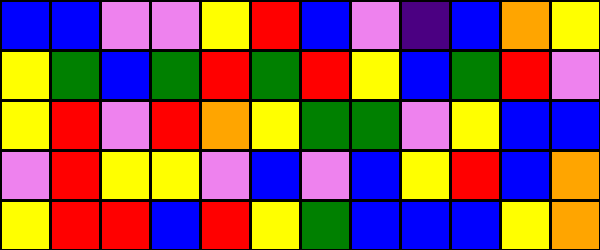[["blue", "blue", "violet", "violet", "yellow", "red", "blue", "violet", "indigo", "blue", "orange", "yellow"], ["yellow", "green", "blue", "green", "red", "green", "red", "yellow", "blue", "green", "red", "violet"], ["yellow", "red", "violet", "red", "orange", "yellow", "green", "green", "violet", "yellow", "blue", "blue"], ["violet", "red", "yellow", "yellow", "violet", "blue", "violet", "blue", "yellow", "red", "blue", "orange"], ["yellow", "red", "red", "blue", "red", "yellow", "green", "blue", "blue", "blue", "yellow", "orange"]]